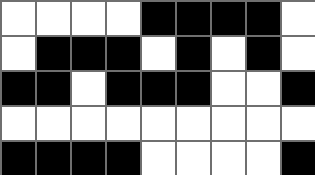[["white", "white", "white", "white", "black", "black", "black", "black", "white"], ["white", "black", "black", "black", "white", "black", "white", "black", "white"], ["black", "black", "white", "black", "black", "black", "white", "white", "black"], ["white", "white", "white", "white", "white", "white", "white", "white", "white"], ["black", "black", "black", "black", "white", "white", "white", "white", "black"]]